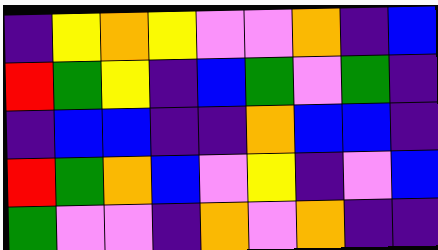[["indigo", "yellow", "orange", "yellow", "violet", "violet", "orange", "indigo", "blue"], ["red", "green", "yellow", "indigo", "blue", "green", "violet", "green", "indigo"], ["indigo", "blue", "blue", "indigo", "indigo", "orange", "blue", "blue", "indigo"], ["red", "green", "orange", "blue", "violet", "yellow", "indigo", "violet", "blue"], ["green", "violet", "violet", "indigo", "orange", "violet", "orange", "indigo", "indigo"]]